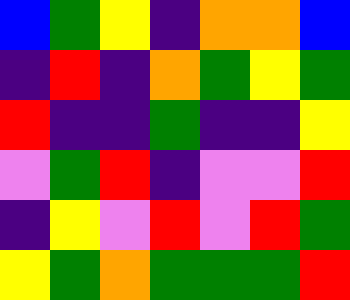[["blue", "green", "yellow", "indigo", "orange", "orange", "blue"], ["indigo", "red", "indigo", "orange", "green", "yellow", "green"], ["red", "indigo", "indigo", "green", "indigo", "indigo", "yellow"], ["violet", "green", "red", "indigo", "violet", "violet", "red"], ["indigo", "yellow", "violet", "red", "violet", "red", "green"], ["yellow", "green", "orange", "green", "green", "green", "red"]]